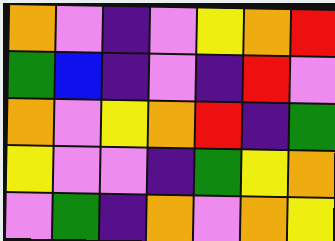[["orange", "violet", "indigo", "violet", "yellow", "orange", "red"], ["green", "blue", "indigo", "violet", "indigo", "red", "violet"], ["orange", "violet", "yellow", "orange", "red", "indigo", "green"], ["yellow", "violet", "violet", "indigo", "green", "yellow", "orange"], ["violet", "green", "indigo", "orange", "violet", "orange", "yellow"]]